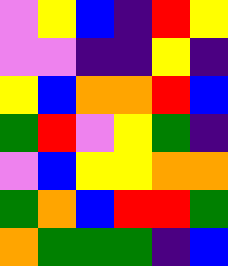[["violet", "yellow", "blue", "indigo", "red", "yellow"], ["violet", "violet", "indigo", "indigo", "yellow", "indigo"], ["yellow", "blue", "orange", "orange", "red", "blue"], ["green", "red", "violet", "yellow", "green", "indigo"], ["violet", "blue", "yellow", "yellow", "orange", "orange"], ["green", "orange", "blue", "red", "red", "green"], ["orange", "green", "green", "green", "indigo", "blue"]]